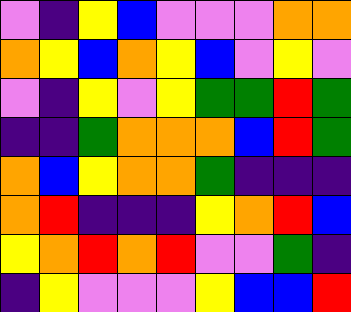[["violet", "indigo", "yellow", "blue", "violet", "violet", "violet", "orange", "orange"], ["orange", "yellow", "blue", "orange", "yellow", "blue", "violet", "yellow", "violet"], ["violet", "indigo", "yellow", "violet", "yellow", "green", "green", "red", "green"], ["indigo", "indigo", "green", "orange", "orange", "orange", "blue", "red", "green"], ["orange", "blue", "yellow", "orange", "orange", "green", "indigo", "indigo", "indigo"], ["orange", "red", "indigo", "indigo", "indigo", "yellow", "orange", "red", "blue"], ["yellow", "orange", "red", "orange", "red", "violet", "violet", "green", "indigo"], ["indigo", "yellow", "violet", "violet", "violet", "yellow", "blue", "blue", "red"]]